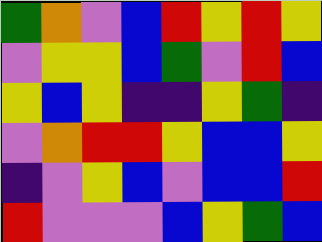[["green", "orange", "violet", "blue", "red", "yellow", "red", "yellow"], ["violet", "yellow", "yellow", "blue", "green", "violet", "red", "blue"], ["yellow", "blue", "yellow", "indigo", "indigo", "yellow", "green", "indigo"], ["violet", "orange", "red", "red", "yellow", "blue", "blue", "yellow"], ["indigo", "violet", "yellow", "blue", "violet", "blue", "blue", "red"], ["red", "violet", "violet", "violet", "blue", "yellow", "green", "blue"]]